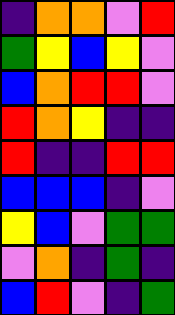[["indigo", "orange", "orange", "violet", "red"], ["green", "yellow", "blue", "yellow", "violet"], ["blue", "orange", "red", "red", "violet"], ["red", "orange", "yellow", "indigo", "indigo"], ["red", "indigo", "indigo", "red", "red"], ["blue", "blue", "blue", "indigo", "violet"], ["yellow", "blue", "violet", "green", "green"], ["violet", "orange", "indigo", "green", "indigo"], ["blue", "red", "violet", "indigo", "green"]]